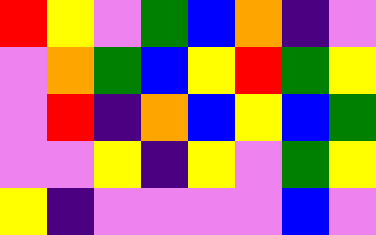[["red", "yellow", "violet", "green", "blue", "orange", "indigo", "violet"], ["violet", "orange", "green", "blue", "yellow", "red", "green", "yellow"], ["violet", "red", "indigo", "orange", "blue", "yellow", "blue", "green"], ["violet", "violet", "yellow", "indigo", "yellow", "violet", "green", "yellow"], ["yellow", "indigo", "violet", "violet", "violet", "violet", "blue", "violet"]]